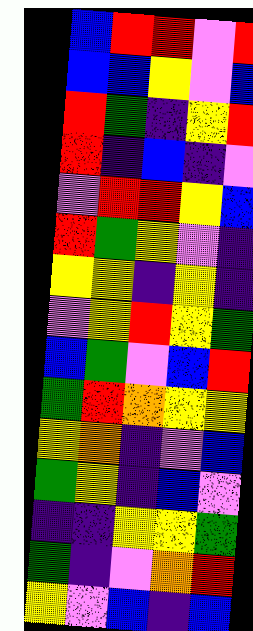[["blue", "red", "red", "violet", "red"], ["blue", "blue", "yellow", "violet", "blue"], ["red", "green", "indigo", "yellow", "red"], ["red", "indigo", "blue", "indigo", "violet"], ["violet", "red", "red", "yellow", "blue"], ["red", "green", "yellow", "violet", "indigo"], ["yellow", "yellow", "indigo", "yellow", "indigo"], ["violet", "yellow", "red", "yellow", "green"], ["blue", "green", "violet", "blue", "red"], ["green", "red", "orange", "yellow", "yellow"], ["yellow", "orange", "indigo", "violet", "blue"], ["green", "yellow", "indigo", "blue", "violet"], ["indigo", "indigo", "yellow", "yellow", "green"], ["green", "indigo", "violet", "orange", "red"], ["yellow", "violet", "blue", "indigo", "blue"]]